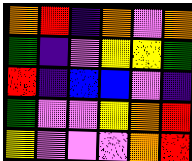[["orange", "red", "indigo", "orange", "violet", "orange"], ["green", "indigo", "violet", "yellow", "yellow", "green"], ["red", "indigo", "blue", "blue", "violet", "indigo"], ["green", "violet", "violet", "yellow", "orange", "red"], ["yellow", "violet", "violet", "violet", "orange", "red"]]